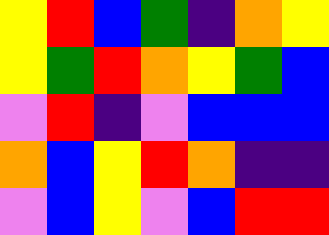[["yellow", "red", "blue", "green", "indigo", "orange", "yellow"], ["yellow", "green", "red", "orange", "yellow", "green", "blue"], ["violet", "red", "indigo", "violet", "blue", "blue", "blue"], ["orange", "blue", "yellow", "red", "orange", "indigo", "indigo"], ["violet", "blue", "yellow", "violet", "blue", "red", "red"]]